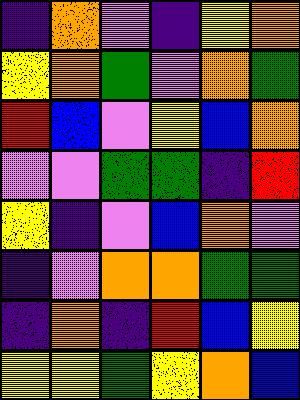[["indigo", "orange", "violet", "indigo", "yellow", "orange"], ["yellow", "orange", "green", "violet", "orange", "green"], ["red", "blue", "violet", "yellow", "blue", "orange"], ["violet", "violet", "green", "green", "indigo", "red"], ["yellow", "indigo", "violet", "blue", "orange", "violet"], ["indigo", "violet", "orange", "orange", "green", "green"], ["indigo", "orange", "indigo", "red", "blue", "yellow"], ["yellow", "yellow", "green", "yellow", "orange", "blue"]]